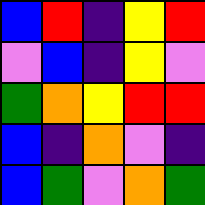[["blue", "red", "indigo", "yellow", "red"], ["violet", "blue", "indigo", "yellow", "violet"], ["green", "orange", "yellow", "red", "red"], ["blue", "indigo", "orange", "violet", "indigo"], ["blue", "green", "violet", "orange", "green"]]